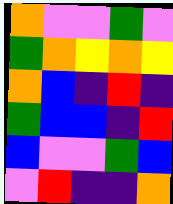[["orange", "violet", "violet", "green", "violet"], ["green", "orange", "yellow", "orange", "yellow"], ["orange", "blue", "indigo", "red", "indigo"], ["green", "blue", "blue", "indigo", "red"], ["blue", "violet", "violet", "green", "blue"], ["violet", "red", "indigo", "indigo", "orange"]]